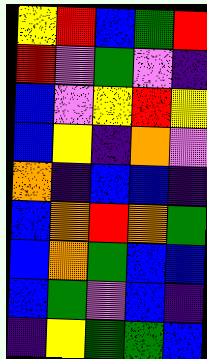[["yellow", "red", "blue", "green", "red"], ["red", "violet", "green", "violet", "indigo"], ["blue", "violet", "yellow", "red", "yellow"], ["blue", "yellow", "indigo", "orange", "violet"], ["orange", "indigo", "blue", "blue", "indigo"], ["blue", "orange", "red", "orange", "green"], ["blue", "orange", "green", "blue", "blue"], ["blue", "green", "violet", "blue", "indigo"], ["indigo", "yellow", "green", "green", "blue"]]